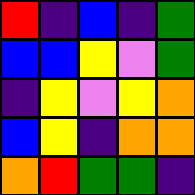[["red", "indigo", "blue", "indigo", "green"], ["blue", "blue", "yellow", "violet", "green"], ["indigo", "yellow", "violet", "yellow", "orange"], ["blue", "yellow", "indigo", "orange", "orange"], ["orange", "red", "green", "green", "indigo"]]